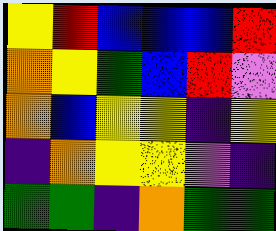[["yellow", "red", "blue", "blue", "blue", "red"], ["orange", "yellow", "green", "blue", "red", "violet"], ["orange", "blue", "yellow", "yellow", "indigo", "yellow"], ["indigo", "orange", "yellow", "yellow", "violet", "indigo"], ["green", "green", "indigo", "orange", "green", "green"]]